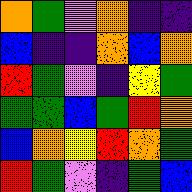[["orange", "green", "violet", "orange", "indigo", "indigo"], ["blue", "indigo", "indigo", "orange", "blue", "orange"], ["red", "green", "violet", "indigo", "yellow", "green"], ["green", "green", "blue", "green", "red", "orange"], ["blue", "orange", "yellow", "red", "orange", "green"], ["red", "green", "violet", "indigo", "green", "blue"]]